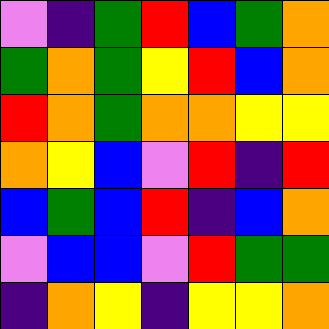[["violet", "indigo", "green", "red", "blue", "green", "orange"], ["green", "orange", "green", "yellow", "red", "blue", "orange"], ["red", "orange", "green", "orange", "orange", "yellow", "yellow"], ["orange", "yellow", "blue", "violet", "red", "indigo", "red"], ["blue", "green", "blue", "red", "indigo", "blue", "orange"], ["violet", "blue", "blue", "violet", "red", "green", "green"], ["indigo", "orange", "yellow", "indigo", "yellow", "yellow", "orange"]]